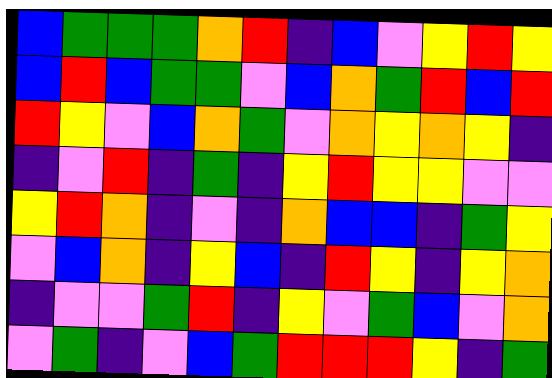[["blue", "green", "green", "green", "orange", "red", "indigo", "blue", "violet", "yellow", "red", "yellow"], ["blue", "red", "blue", "green", "green", "violet", "blue", "orange", "green", "red", "blue", "red"], ["red", "yellow", "violet", "blue", "orange", "green", "violet", "orange", "yellow", "orange", "yellow", "indigo"], ["indigo", "violet", "red", "indigo", "green", "indigo", "yellow", "red", "yellow", "yellow", "violet", "violet"], ["yellow", "red", "orange", "indigo", "violet", "indigo", "orange", "blue", "blue", "indigo", "green", "yellow"], ["violet", "blue", "orange", "indigo", "yellow", "blue", "indigo", "red", "yellow", "indigo", "yellow", "orange"], ["indigo", "violet", "violet", "green", "red", "indigo", "yellow", "violet", "green", "blue", "violet", "orange"], ["violet", "green", "indigo", "violet", "blue", "green", "red", "red", "red", "yellow", "indigo", "green"]]